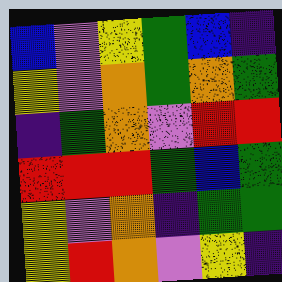[["blue", "violet", "yellow", "green", "blue", "indigo"], ["yellow", "violet", "orange", "green", "orange", "green"], ["indigo", "green", "orange", "violet", "red", "red"], ["red", "red", "red", "green", "blue", "green"], ["yellow", "violet", "orange", "indigo", "green", "green"], ["yellow", "red", "orange", "violet", "yellow", "indigo"]]